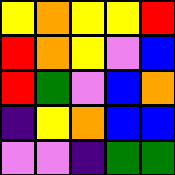[["yellow", "orange", "yellow", "yellow", "red"], ["red", "orange", "yellow", "violet", "blue"], ["red", "green", "violet", "blue", "orange"], ["indigo", "yellow", "orange", "blue", "blue"], ["violet", "violet", "indigo", "green", "green"]]